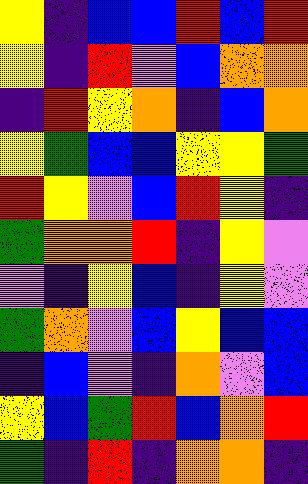[["yellow", "indigo", "blue", "blue", "red", "blue", "red"], ["yellow", "indigo", "red", "violet", "blue", "orange", "orange"], ["indigo", "red", "yellow", "orange", "indigo", "blue", "orange"], ["yellow", "green", "blue", "blue", "yellow", "yellow", "green"], ["red", "yellow", "violet", "blue", "red", "yellow", "indigo"], ["green", "orange", "orange", "red", "indigo", "yellow", "violet"], ["violet", "indigo", "yellow", "blue", "indigo", "yellow", "violet"], ["green", "orange", "violet", "blue", "yellow", "blue", "blue"], ["indigo", "blue", "violet", "indigo", "orange", "violet", "blue"], ["yellow", "blue", "green", "red", "blue", "orange", "red"], ["green", "indigo", "red", "indigo", "orange", "orange", "indigo"]]